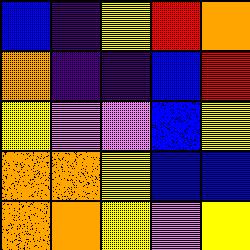[["blue", "indigo", "yellow", "red", "orange"], ["orange", "indigo", "indigo", "blue", "red"], ["yellow", "violet", "violet", "blue", "yellow"], ["orange", "orange", "yellow", "blue", "blue"], ["orange", "orange", "yellow", "violet", "yellow"]]